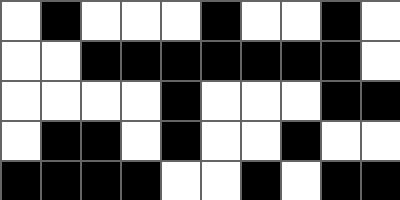[["white", "black", "white", "white", "white", "black", "white", "white", "black", "white"], ["white", "white", "black", "black", "black", "black", "black", "black", "black", "white"], ["white", "white", "white", "white", "black", "white", "white", "white", "black", "black"], ["white", "black", "black", "white", "black", "white", "white", "black", "white", "white"], ["black", "black", "black", "black", "white", "white", "black", "white", "black", "black"]]